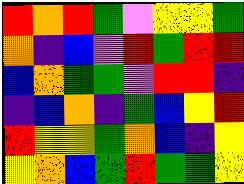[["red", "orange", "red", "green", "violet", "yellow", "yellow", "green"], ["orange", "indigo", "blue", "violet", "red", "green", "red", "red"], ["blue", "orange", "green", "green", "violet", "red", "red", "indigo"], ["indigo", "blue", "orange", "indigo", "green", "blue", "yellow", "red"], ["red", "yellow", "yellow", "green", "orange", "blue", "indigo", "yellow"], ["yellow", "orange", "blue", "green", "red", "green", "green", "yellow"]]